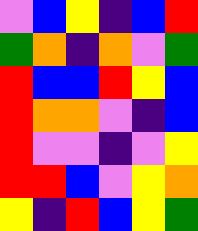[["violet", "blue", "yellow", "indigo", "blue", "red"], ["green", "orange", "indigo", "orange", "violet", "green"], ["red", "blue", "blue", "red", "yellow", "blue"], ["red", "orange", "orange", "violet", "indigo", "blue"], ["red", "violet", "violet", "indigo", "violet", "yellow"], ["red", "red", "blue", "violet", "yellow", "orange"], ["yellow", "indigo", "red", "blue", "yellow", "green"]]